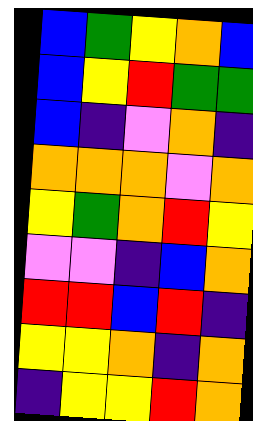[["blue", "green", "yellow", "orange", "blue"], ["blue", "yellow", "red", "green", "green"], ["blue", "indigo", "violet", "orange", "indigo"], ["orange", "orange", "orange", "violet", "orange"], ["yellow", "green", "orange", "red", "yellow"], ["violet", "violet", "indigo", "blue", "orange"], ["red", "red", "blue", "red", "indigo"], ["yellow", "yellow", "orange", "indigo", "orange"], ["indigo", "yellow", "yellow", "red", "orange"]]